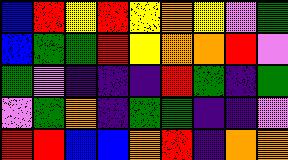[["blue", "red", "yellow", "red", "yellow", "orange", "yellow", "violet", "green"], ["blue", "green", "green", "red", "yellow", "orange", "orange", "red", "violet"], ["green", "violet", "indigo", "indigo", "indigo", "red", "green", "indigo", "green"], ["violet", "green", "orange", "indigo", "green", "green", "indigo", "indigo", "violet"], ["red", "red", "blue", "blue", "orange", "red", "indigo", "orange", "orange"]]